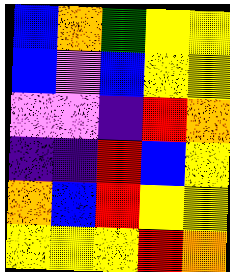[["blue", "orange", "green", "yellow", "yellow"], ["blue", "violet", "blue", "yellow", "yellow"], ["violet", "violet", "indigo", "red", "orange"], ["indigo", "indigo", "red", "blue", "yellow"], ["orange", "blue", "red", "yellow", "yellow"], ["yellow", "yellow", "yellow", "red", "orange"]]